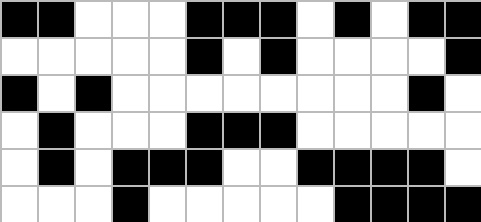[["black", "black", "white", "white", "white", "black", "black", "black", "white", "black", "white", "black", "black"], ["white", "white", "white", "white", "white", "black", "white", "black", "white", "white", "white", "white", "black"], ["black", "white", "black", "white", "white", "white", "white", "white", "white", "white", "white", "black", "white"], ["white", "black", "white", "white", "white", "black", "black", "black", "white", "white", "white", "white", "white"], ["white", "black", "white", "black", "black", "black", "white", "white", "black", "black", "black", "black", "white"], ["white", "white", "white", "black", "white", "white", "white", "white", "white", "black", "black", "black", "black"]]